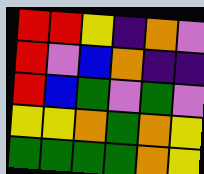[["red", "red", "yellow", "indigo", "orange", "violet"], ["red", "violet", "blue", "orange", "indigo", "indigo"], ["red", "blue", "green", "violet", "green", "violet"], ["yellow", "yellow", "orange", "green", "orange", "yellow"], ["green", "green", "green", "green", "orange", "yellow"]]